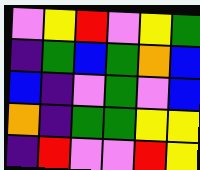[["violet", "yellow", "red", "violet", "yellow", "green"], ["indigo", "green", "blue", "green", "orange", "blue"], ["blue", "indigo", "violet", "green", "violet", "blue"], ["orange", "indigo", "green", "green", "yellow", "yellow"], ["indigo", "red", "violet", "violet", "red", "yellow"]]